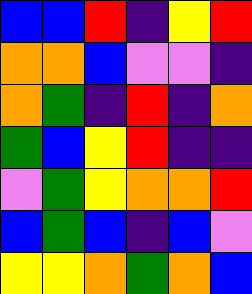[["blue", "blue", "red", "indigo", "yellow", "red"], ["orange", "orange", "blue", "violet", "violet", "indigo"], ["orange", "green", "indigo", "red", "indigo", "orange"], ["green", "blue", "yellow", "red", "indigo", "indigo"], ["violet", "green", "yellow", "orange", "orange", "red"], ["blue", "green", "blue", "indigo", "blue", "violet"], ["yellow", "yellow", "orange", "green", "orange", "blue"]]